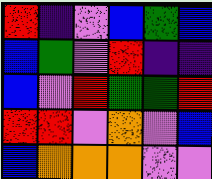[["red", "indigo", "violet", "blue", "green", "blue"], ["blue", "green", "violet", "red", "indigo", "indigo"], ["blue", "violet", "red", "green", "green", "red"], ["red", "red", "violet", "orange", "violet", "blue"], ["blue", "orange", "orange", "orange", "violet", "violet"]]